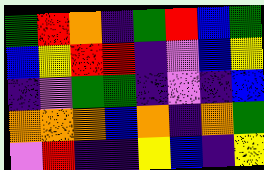[["green", "red", "orange", "indigo", "green", "red", "blue", "green"], ["blue", "yellow", "red", "red", "indigo", "violet", "blue", "yellow"], ["indigo", "violet", "green", "green", "indigo", "violet", "indigo", "blue"], ["orange", "orange", "orange", "blue", "orange", "indigo", "orange", "green"], ["violet", "red", "indigo", "indigo", "yellow", "blue", "indigo", "yellow"]]